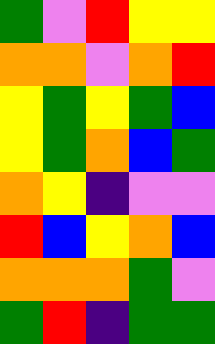[["green", "violet", "red", "yellow", "yellow"], ["orange", "orange", "violet", "orange", "red"], ["yellow", "green", "yellow", "green", "blue"], ["yellow", "green", "orange", "blue", "green"], ["orange", "yellow", "indigo", "violet", "violet"], ["red", "blue", "yellow", "orange", "blue"], ["orange", "orange", "orange", "green", "violet"], ["green", "red", "indigo", "green", "green"]]